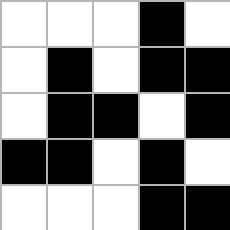[["white", "white", "white", "black", "white"], ["white", "black", "white", "black", "black"], ["white", "black", "black", "white", "black"], ["black", "black", "white", "black", "white"], ["white", "white", "white", "black", "black"]]